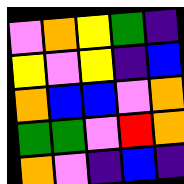[["violet", "orange", "yellow", "green", "indigo"], ["yellow", "violet", "yellow", "indigo", "blue"], ["orange", "blue", "blue", "violet", "orange"], ["green", "green", "violet", "red", "orange"], ["orange", "violet", "indigo", "blue", "indigo"]]